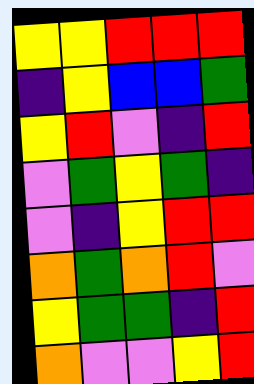[["yellow", "yellow", "red", "red", "red"], ["indigo", "yellow", "blue", "blue", "green"], ["yellow", "red", "violet", "indigo", "red"], ["violet", "green", "yellow", "green", "indigo"], ["violet", "indigo", "yellow", "red", "red"], ["orange", "green", "orange", "red", "violet"], ["yellow", "green", "green", "indigo", "red"], ["orange", "violet", "violet", "yellow", "red"]]